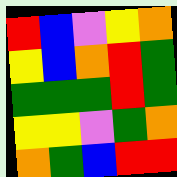[["red", "blue", "violet", "yellow", "orange"], ["yellow", "blue", "orange", "red", "green"], ["green", "green", "green", "red", "green"], ["yellow", "yellow", "violet", "green", "orange"], ["orange", "green", "blue", "red", "red"]]